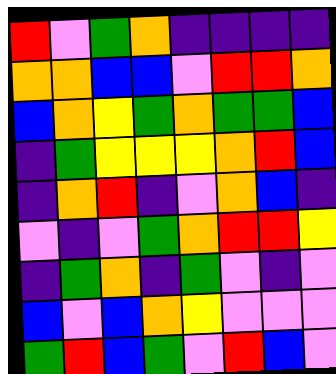[["red", "violet", "green", "orange", "indigo", "indigo", "indigo", "indigo"], ["orange", "orange", "blue", "blue", "violet", "red", "red", "orange"], ["blue", "orange", "yellow", "green", "orange", "green", "green", "blue"], ["indigo", "green", "yellow", "yellow", "yellow", "orange", "red", "blue"], ["indigo", "orange", "red", "indigo", "violet", "orange", "blue", "indigo"], ["violet", "indigo", "violet", "green", "orange", "red", "red", "yellow"], ["indigo", "green", "orange", "indigo", "green", "violet", "indigo", "violet"], ["blue", "violet", "blue", "orange", "yellow", "violet", "violet", "violet"], ["green", "red", "blue", "green", "violet", "red", "blue", "violet"]]